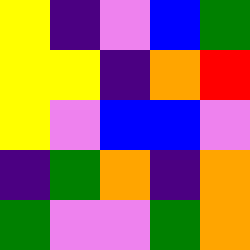[["yellow", "indigo", "violet", "blue", "green"], ["yellow", "yellow", "indigo", "orange", "red"], ["yellow", "violet", "blue", "blue", "violet"], ["indigo", "green", "orange", "indigo", "orange"], ["green", "violet", "violet", "green", "orange"]]